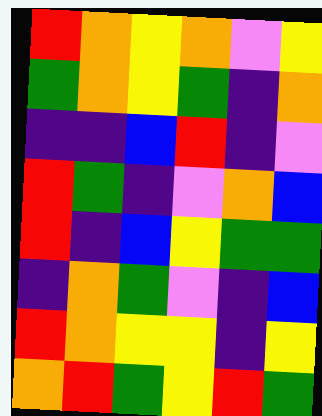[["red", "orange", "yellow", "orange", "violet", "yellow"], ["green", "orange", "yellow", "green", "indigo", "orange"], ["indigo", "indigo", "blue", "red", "indigo", "violet"], ["red", "green", "indigo", "violet", "orange", "blue"], ["red", "indigo", "blue", "yellow", "green", "green"], ["indigo", "orange", "green", "violet", "indigo", "blue"], ["red", "orange", "yellow", "yellow", "indigo", "yellow"], ["orange", "red", "green", "yellow", "red", "green"]]